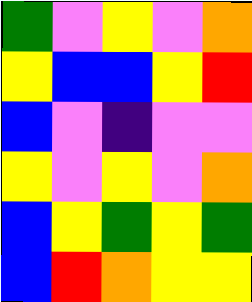[["green", "violet", "yellow", "violet", "orange"], ["yellow", "blue", "blue", "yellow", "red"], ["blue", "violet", "indigo", "violet", "violet"], ["yellow", "violet", "yellow", "violet", "orange"], ["blue", "yellow", "green", "yellow", "green"], ["blue", "red", "orange", "yellow", "yellow"]]